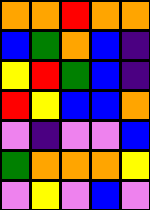[["orange", "orange", "red", "orange", "orange"], ["blue", "green", "orange", "blue", "indigo"], ["yellow", "red", "green", "blue", "indigo"], ["red", "yellow", "blue", "blue", "orange"], ["violet", "indigo", "violet", "violet", "blue"], ["green", "orange", "orange", "orange", "yellow"], ["violet", "yellow", "violet", "blue", "violet"]]